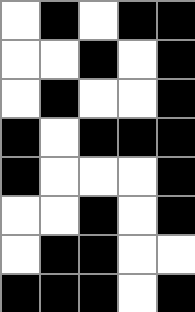[["white", "black", "white", "black", "black"], ["white", "white", "black", "white", "black"], ["white", "black", "white", "white", "black"], ["black", "white", "black", "black", "black"], ["black", "white", "white", "white", "black"], ["white", "white", "black", "white", "black"], ["white", "black", "black", "white", "white"], ["black", "black", "black", "white", "black"]]